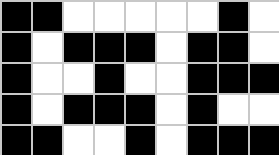[["black", "black", "white", "white", "white", "white", "white", "black", "white"], ["black", "white", "black", "black", "black", "white", "black", "black", "white"], ["black", "white", "white", "black", "white", "white", "black", "black", "black"], ["black", "white", "black", "black", "black", "white", "black", "white", "white"], ["black", "black", "white", "white", "black", "white", "black", "black", "black"]]